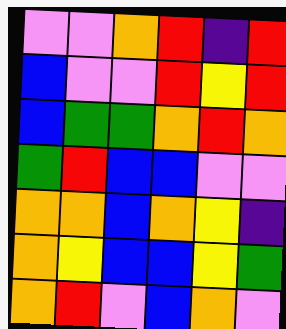[["violet", "violet", "orange", "red", "indigo", "red"], ["blue", "violet", "violet", "red", "yellow", "red"], ["blue", "green", "green", "orange", "red", "orange"], ["green", "red", "blue", "blue", "violet", "violet"], ["orange", "orange", "blue", "orange", "yellow", "indigo"], ["orange", "yellow", "blue", "blue", "yellow", "green"], ["orange", "red", "violet", "blue", "orange", "violet"]]